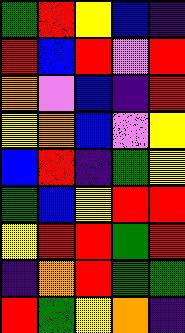[["green", "red", "yellow", "blue", "indigo"], ["red", "blue", "red", "violet", "red"], ["orange", "violet", "blue", "indigo", "red"], ["yellow", "orange", "blue", "violet", "yellow"], ["blue", "red", "indigo", "green", "yellow"], ["green", "blue", "yellow", "red", "red"], ["yellow", "red", "red", "green", "red"], ["indigo", "orange", "red", "green", "green"], ["red", "green", "yellow", "orange", "indigo"]]